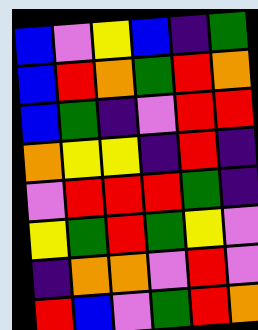[["blue", "violet", "yellow", "blue", "indigo", "green"], ["blue", "red", "orange", "green", "red", "orange"], ["blue", "green", "indigo", "violet", "red", "red"], ["orange", "yellow", "yellow", "indigo", "red", "indigo"], ["violet", "red", "red", "red", "green", "indigo"], ["yellow", "green", "red", "green", "yellow", "violet"], ["indigo", "orange", "orange", "violet", "red", "violet"], ["red", "blue", "violet", "green", "red", "orange"]]